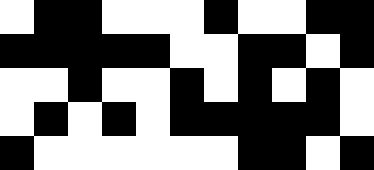[["white", "black", "black", "white", "white", "white", "black", "white", "white", "black", "black"], ["black", "black", "black", "black", "black", "white", "white", "black", "black", "white", "black"], ["white", "white", "black", "white", "white", "black", "white", "black", "white", "black", "white"], ["white", "black", "white", "black", "white", "black", "black", "black", "black", "black", "white"], ["black", "white", "white", "white", "white", "white", "white", "black", "black", "white", "black"]]